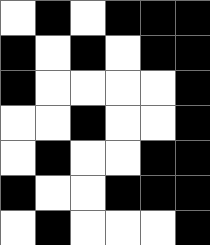[["white", "black", "white", "black", "black", "black"], ["black", "white", "black", "white", "black", "black"], ["black", "white", "white", "white", "white", "black"], ["white", "white", "black", "white", "white", "black"], ["white", "black", "white", "white", "black", "black"], ["black", "white", "white", "black", "black", "black"], ["white", "black", "white", "white", "white", "black"]]